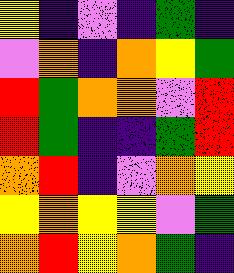[["yellow", "indigo", "violet", "indigo", "green", "indigo"], ["violet", "orange", "indigo", "orange", "yellow", "green"], ["red", "green", "orange", "orange", "violet", "red"], ["red", "green", "indigo", "indigo", "green", "red"], ["orange", "red", "indigo", "violet", "orange", "yellow"], ["yellow", "orange", "yellow", "yellow", "violet", "green"], ["orange", "red", "yellow", "orange", "green", "indigo"]]